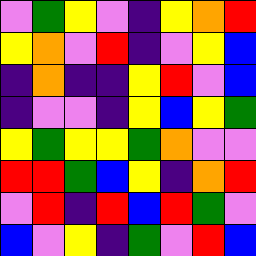[["violet", "green", "yellow", "violet", "indigo", "yellow", "orange", "red"], ["yellow", "orange", "violet", "red", "indigo", "violet", "yellow", "blue"], ["indigo", "orange", "indigo", "indigo", "yellow", "red", "violet", "blue"], ["indigo", "violet", "violet", "indigo", "yellow", "blue", "yellow", "green"], ["yellow", "green", "yellow", "yellow", "green", "orange", "violet", "violet"], ["red", "red", "green", "blue", "yellow", "indigo", "orange", "red"], ["violet", "red", "indigo", "red", "blue", "red", "green", "violet"], ["blue", "violet", "yellow", "indigo", "green", "violet", "red", "blue"]]